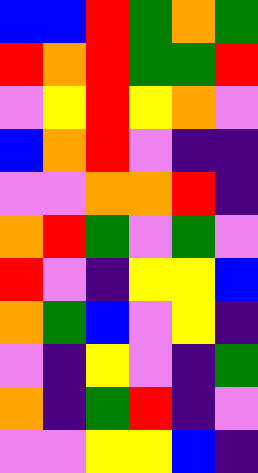[["blue", "blue", "red", "green", "orange", "green"], ["red", "orange", "red", "green", "green", "red"], ["violet", "yellow", "red", "yellow", "orange", "violet"], ["blue", "orange", "red", "violet", "indigo", "indigo"], ["violet", "violet", "orange", "orange", "red", "indigo"], ["orange", "red", "green", "violet", "green", "violet"], ["red", "violet", "indigo", "yellow", "yellow", "blue"], ["orange", "green", "blue", "violet", "yellow", "indigo"], ["violet", "indigo", "yellow", "violet", "indigo", "green"], ["orange", "indigo", "green", "red", "indigo", "violet"], ["violet", "violet", "yellow", "yellow", "blue", "indigo"]]